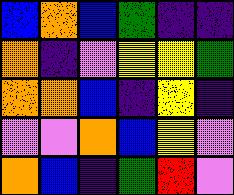[["blue", "orange", "blue", "green", "indigo", "indigo"], ["orange", "indigo", "violet", "yellow", "yellow", "green"], ["orange", "orange", "blue", "indigo", "yellow", "indigo"], ["violet", "violet", "orange", "blue", "yellow", "violet"], ["orange", "blue", "indigo", "green", "red", "violet"]]